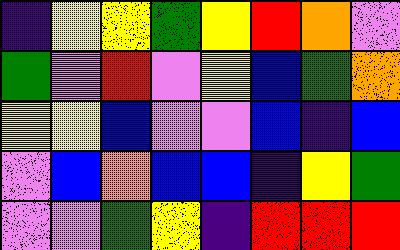[["indigo", "yellow", "yellow", "green", "yellow", "red", "orange", "violet"], ["green", "violet", "red", "violet", "yellow", "blue", "green", "orange"], ["yellow", "yellow", "blue", "violet", "violet", "blue", "indigo", "blue"], ["violet", "blue", "orange", "blue", "blue", "indigo", "yellow", "green"], ["violet", "violet", "green", "yellow", "indigo", "red", "red", "red"]]